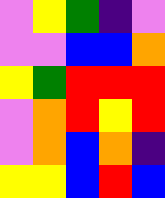[["violet", "yellow", "green", "indigo", "violet"], ["violet", "violet", "blue", "blue", "orange"], ["yellow", "green", "red", "red", "red"], ["violet", "orange", "red", "yellow", "red"], ["violet", "orange", "blue", "orange", "indigo"], ["yellow", "yellow", "blue", "red", "blue"]]